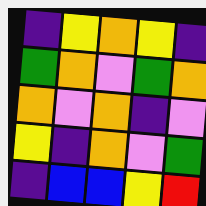[["indigo", "yellow", "orange", "yellow", "indigo"], ["green", "orange", "violet", "green", "orange"], ["orange", "violet", "orange", "indigo", "violet"], ["yellow", "indigo", "orange", "violet", "green"], ["indigo", "blue", "blue", "yellow", "red"]]